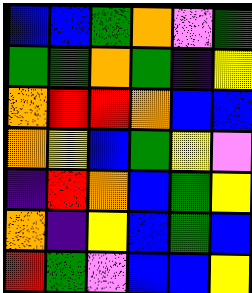[["blue", "blue", "green", "orange", "violet", "green"], ["green", "green", "orange", "green", "indigo", "yellow"], ["orange", "red", "red", "orange", "blue", "blue"], ["orange", "yellow", "blue", "green", "yellow", "violet"], ["indigo", "red", "orange", "blue", "green", "yellow"], ["orange", "indigo", "yellow", "blue", "green", "blue"], ["red", "green", "violet", "blue", "blue", "yellow"]]